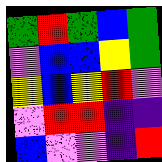[["green", "red", "green", "blue", "green"], ["violet", "blue", "blue", "yellow", "green"], ["yellow", "blue", "yellow", "red", "violet"], ["violet", "red", "red", "indigo", "indigo"], ["blue", "violet", "violet", "indigo", "red"]]